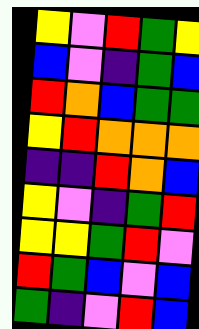[["yellow", "violet", "red", "green", "yellow"], ["blue", "violet", "indigo", "green", "blue"], ["red", "orange", "blue", "green", "green"], ["yellow", "red", "orange", "orange", "orange"], ["indigo", "indigo", "red", "orange", "blue"], ["yellow", "violet", "indigo", "green", "red"], ["yellow", "yellow", "green", "red", "violet"], ["red", "green", "blue", "violet", "blue"], ["green", "indigo", "violet", "red", "blue"]]